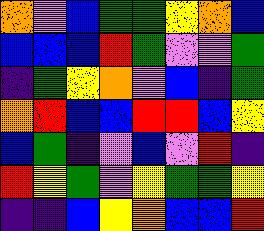[["orange", "violet", "blue", "green", "green", "yellow", "orange", "blue"], ["blue", "blue", "blue", "red", "green", "violet", "violet", "green"], ["indigo", "green", "yellow", "orange", "violet", "blue", "indigo", "green"], ["orange", "red", "blue", "blue", "red", "red", "blue", "yellow"], ["blue", "green", "indigo", "violet", "blue", "violet", "red", "indigo"], ["red", "yellow", "green", "violet", "yellow", "green", "green", "yellow"], ["indigo", "indigo", "blue", "yellow", "orange", "blue", "blue", "red"]]